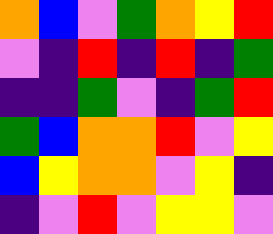[["orange", "blue", "violet", "green", "orange", "yellow", "red"], ["violet", "indigo", "red", "indigo", "red", "indigo", "green"], ["indigo", "indigo", "green", "violet", "indigo", "green", "red"], ["green", "blue", "orange", "orange", "red", "violet", "yellow"], ["blue", "yellow", "orange", "orange", "violet", "yellow", "indigo"], ["indigo", "violet", "red", "violet", "yellow", "yellow", "violet"]]